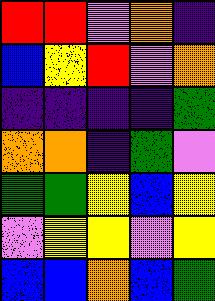[["red", "red", "violet", "orange", "indigo"], ["blue", "yellow", "red", "violet", "orange"], ["indigo", "indigo", "indigo", "indigo", "green"], ["orange", "orange", "indigo", "green", "violet"], ["green", "green", "yellow", "blue", "yellow"], ["violet", "yellow", "yellow", "violet", "yellow"], ["blue", "blue", "orange", "blue", "green"]]